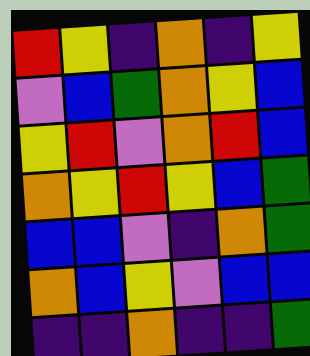[["red", "yellow", "indigo", "orange", "indigo", "yellow"], ["violet", "blue", "green", "orange", "yellow", "blue"], ["yellow", "red", "violet", "orange", "red", "blue"], ["orange", "yellow", "red", "yellow", "blue", "green"], ["blue", "blue", "violet", "indigo", "orange", "green"], ["orange", "blue", "yellow", "violet", "blue", "blue"], ["indigo", "indigo", "orange", "indigo", "indigo", "green"]]